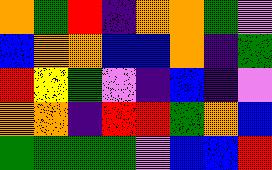[["orange", "green", "red", "indigo", "orange", "orange", "green", "violet"], ["blue", "orange", "orange", "blue", "blue", "orange", "indigo", "green"], ["red", "yellow", "green", "violet", "indigo", "blue", "indigo", "violet"], ["orange", "orange", "indigo", "red", "red", "green", "orange", "blue"], ["green", "green", "green", "green", "violet", "blue", "blue", "red"]]